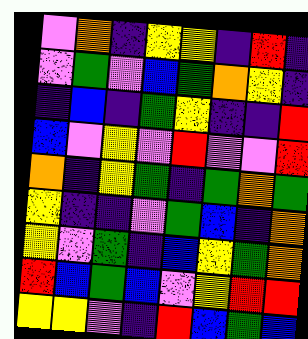[["violet", "orange", "indigo", "yellow", "yellow", "indigo", "red", "indigo"], ["violet", "green", "violet", "blue", "green", "orange", "yellow", "indigo"], ["indigo", "blue", "indigo", "green", "yellow", "indigo", "indigo", "red"], ["blue", "violet", "yellow", "violet", "red", "violet", "violet", "red"], ["orange", "indigo", "yellow", "green", "indigo", "green", "orange", "green"], ["yellow", "indigo", "indigo", "violet", "green", "blue", "indigo", "orange"], ["yellow", "violet", "green", "indigo", "blue", "yellow", "green", "orange"], ["red", "blue", "green", "blue", "violet", "yellow", "red", "red"], ["yellow", "yellow", "violet", "indigo", "red", "blue", "green", "blue"]]